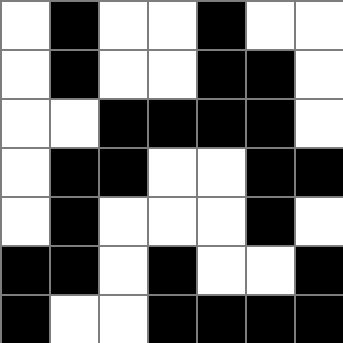[["white", "black", "white", "white", "black", "white", "white"], ["white", "black", "white", "white", "black", "black", "white"], ["white", "white", "black", "black", "black", "black", "white"], ["white", "black", "black", "white", "white", "black", "black"], ["white", "black", "white", "white", "white", "black", "white"], ["black", "black", "white", "black", "white", "white", "black"], ["black", "white", "white", "black", "black", "black", "black"]]